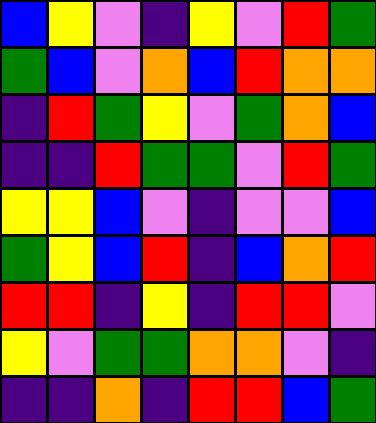[["blue", "yellow", "violet", "indigo", "yellow", "violet", "red", "green"], ["green", "blue", "violet", "orange", "blue", "red", "orange", "orange"], ["indigo", "red", "green", "yellow", "violet", "green", "orange", "blue"], ["indigo", "indigo", "red", "green", "green", "violet", "red", "green"], ["yellow", "yellow", "blue", "violet", "indigo", "violet", "violet", "blue"], ["green", "yellow", "blue", "red", "indigo", "blue", "orange", "red"], ["red", "red", "indigo", "yellow", "indigo", "red", "red", "violet"], ["yellow", "violet", "green", "green", "orange", "orange", "violet", "indigo"], ["indigo", "indigo", "orange", "indigo", "red", "red", "blue", "green"]]